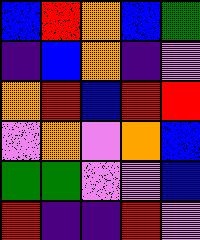[["blue", "red", "orange", "blue", "green"], ["indigo", "blue", "orange", "indigo", "violet"], ["orange", "red", "blue", "red", "red"], ["violet", "orange", "violet", "orange", "blue"], ["green", "green", "violet", "violet", "blue"], ["red", "indigo", "indigo", "red", "violet"]]